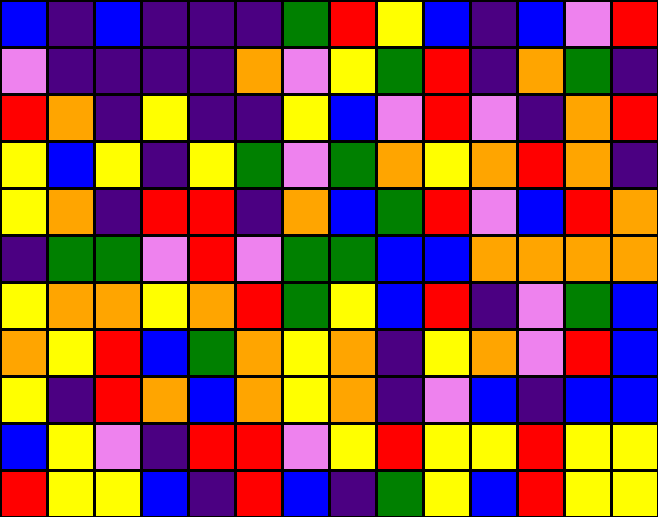[["blue", "indigo", "blue", "indigo", "indigo", "indigo", "green", "red", "yellow", "blue", "indigo", "blue", "violet", "red"], ["violet", "indigo", "indigo", "indigo", "indigo", "orange", "violet", "yellow", "green", "red", "indigo", "orange", "green", "indigo"], ["red", "orange", "indigo", "yellow", "indigo", "indigo", "yellow", "blue", "violet", "red", "violet", "indigo", "orange", "red"], ["yellow", "blue", "yellow", "indigo", "yellow", "green", "violet", "green", "orange", "yellow", "orange", "red", "orange", "indigo"], ["yellow", "orange", "indigo", "red", "red", "indigo", "orange", "blue", "green", "red", "violet", "blue", "red", "orange"], ["indigo", "green", "green", "violet", "red", "violet", "green", "green", "blue", "blue", "orange", "orange", "orange", "orange"], ["yellow", "orange", "orange", "yellow", "orange", "red", "green", "yellow", "blue", "red", "indigo", "violet", "green", "blue"], ["orange", "yellow", "red", "blue", "green", "orange", "yellow", "orange", "indigo", "yellow", "orange", "violet", "red", "blue"], ["yellow", "indigo", "red", "orange", "blue", "orange", "yellow", "orange", "indigo", "violet", "blue", "indigo", "blue", "blue"], ["blue", "yellow", "violet", "indigo", "red", "red", "violet", "yellow", "red", "yellow", "yellow", "red", "yellow", "yellow"], ["red", "yellow", "yellow", "blue", "indigo", "red", "blue", "indigo", "green", "yellow", "blue", "red", "yellow", "yellow"]]